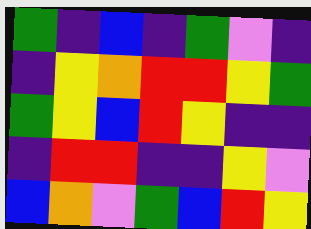[["green", "indigo", "blue", "indigo", "green", "violet", "indigo"], ["indigo", "yellow", "orange", "red", "red", "yellow", "green"], ["green", "yellow", "blue", "red", "yellow", "indigo", "indigo"], ["indigo", "red", "red", "indigo", "indigo", "yellow", "violet"], ["blue", "orange", "violet", "green", "blue", "red", "yellow"]]